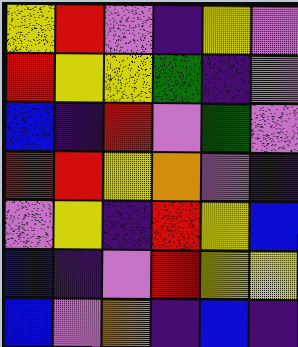[["yellow", "red", "violet", "indigo", "yellow", "violet"], ["red", "yellow", "yellow", "green", "indigo", "violet"], ["blue", "indigo", "red", "violet", "green", "violet"], ["red", "red", "yellow", "orange", "violet", "indigo"], ["violet", "yellow", "indigo", "red", "yellow", "blue"], ["blue", "indigo", "violet", "red", "yellow", "yellow"], ["blue", "violet", "orange", "indigo", "blue", "indigo"]]